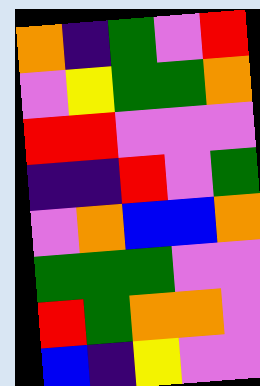[["orange", "indigo", "green", "violet", "red"], ["violet", "yellow", "green", "green", "orange"], ["red", "red", "violet", "violet", "violet"], ["indigo", "indigo", "red", "violet", "green"], ["violet", "orange", "blue", "blue", "orange"], ["green", "green", "green", "violet", "violet"], ["red", "green", "orange", "orange", "violet"], ["blue", "indigo", "yellow", "violet", "violet"]]